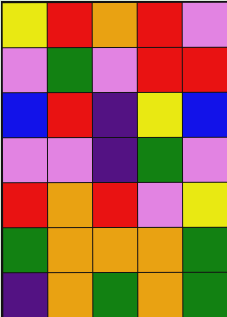[["yellow", "red", "orange", "red", "violet"], ["violet", "green", "violet", "red", "red"], ["blue", "red", "indigo", "yellow", "blue"], ["violet", "violet", "indigo", "green", "violet"], ["red", "orange", "red", "violet", "yellow"], ["green", "orange", "orange", "orange", "green"], ["indigo", "orange", "green", "orange", "green"]]